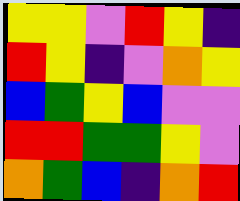[["yellow", "yellow", "violet", "red", "yellow", "indigo"], ["red", "yellow", "indigo", "violet", "orange", "yellow"], ["blue", "green", "yellow", "blue", "violet", "violet"], ["red", "red", "green", "green", "yellow", "violet"], ["orange", "green", "blue", "indigo", "orange", "red"]]